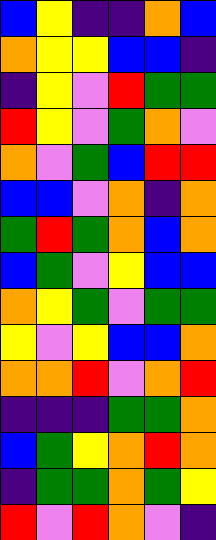[["blue", "yellow", "indigo", "indigo", "orange", "blue"], ["orange", "yellow", "yellow", "blue", "blue", "indigo"], ["indigo", "yellow", "violet", "red", "green", "green"], ["red", "yellow", "violet", "green", "orange", "violet"], ["orange", "violet", "green", "blue", "red", "red"], ["blue", "blue", "violet", "orange", "indigo", "orange"], ["green", "red", "green", "orange", "blue", "orange"], ["blue", "green", "violet", "yellow", "blue", "blue"], ["orange", "yellow", "green", "violet", "green", "green"], ["yellow", "violet", "yellow", "blue", "blue", "orange"], ["orange", "orange", "red", "violet", "orange", "red"], ["indigo", "indigo", "indigo", "green", "green", "orange"], ["blue", "green", "yellow", "orange", "red", "orange"], ["indigo", "green", "green", "orange", "green", "yellow"], ["red", "violet", "red", "orange", "violet", "indigo"]]